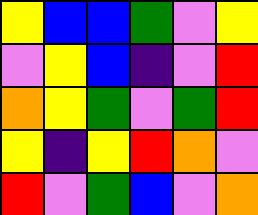[["yellow", "blue", "blue", "green", "violet", "yellow"], ["violet", "yellow", "blue", "indigo", "violet", "red"], ["orange", "yellow", "green", "violet", "green", "red"], ["yellow", "indigo", "yellow", "red", "orange", "violet"], ["red", "violet", "green", "blue", "violet", "orange"]]